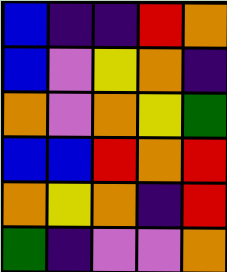[["blue", "indigo", "indigo", "red", "orange"], ["blue", "violet", "yellow", "orange", "indigo"], ["orange", "violet", "orange", "yellow", "green"], ["blue", "blue", "red", "orange", "red"], ["orange", "yellow", "orange", "indigo", "red"], ["green", "indigo", "violet", "violet", "orange"]]